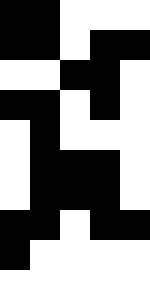[["black", "black", "white", "white", "white"], ["black", "black", "white", "black", "black"], ["white", "white", "black", "black", "white"], ["black", "black", "white", "black", "white"], ["white", "black", "white", "white", "white"], ["white", "black", "black", "black", "white"], ["white", "black", "black", "black", "white"], ["black", "black", "white", "black", "black"], ["black", "white", "white", "white", "white"], ["white", "white", "white", "white", "white"]]